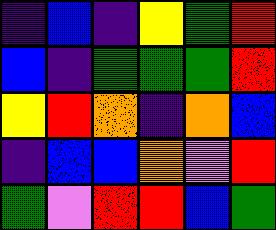[["indigo", "blue", "indigo", "yellow", "green", "red"], ["blue", "indigo", "green", "green", "green", "red"], ["yellow", "red", "orange", "indigo", "orange", "blue"], ["indigo", "blue", "blue", "orange", "violet", "red"], ["green", "violet", "red", "red", "blue", "green"]]